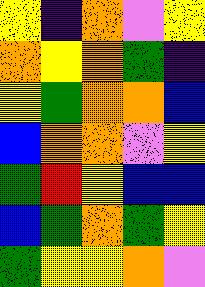[["yellow", "indigo", "orange", "violet", "yellow"], ["orange", "yellow", "orange", "green", "indigo"], ["yellow", "green", "orange", "orange", "blue"], ["blue", "orange", "orange", "violet", "yellow"], ["green", "red", "yellow", "blue", "blue"], ["blue", "green", "orange", "green", "yellow"], ["green", "yellow", "yellow", "orange", "violet"]]